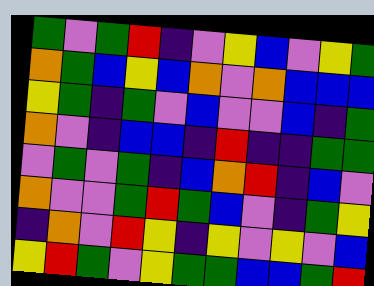[["green", "violet", "green", "red", "indigo", "violet", "yellow", "blue", "violet", "yellow", "green"], ["orange", "green", "blue", "yellow", "blue", "orange", "violet", "orange", "blue", "blue", "blue"], ["yellow", "green", "indigo", "green", "violet", "blue", "violet", "violet", "blue", "indigo", "green"], ["orange", "violet", "indigo", "blue", "blue", "indigo", "red", "indigo", "indigo", "green", "green"], ["violet", "green", "violet", "green", "indigo", "blue", "orange", "red", "indigo", "blue", "violet"], ["orange", "violet", "violet", "green", "red", "green", "blue", "violet", "indigo", "green", "yellow"], ["indigo", "orange", "violet", "red", "yellow", "indigo", "yellow", "violet", "yellow", "violet", "blue"], ["yellow", "red", "green", "violet", "yellow", "green", "green", "blue", "blue", "green", "red"]]